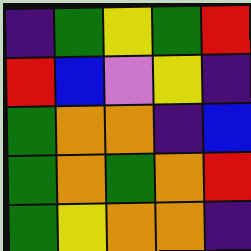[["indigo", "green", "yellow", "green", "red"], ["red", "blue", "violet", "yellow", "indigo"], ["green", "orange", "orange", "indigo", "blue"], ["green", "orange", "green", "orange", "red"], ["green", "yellow", "orange", "orange", "indigo"]]